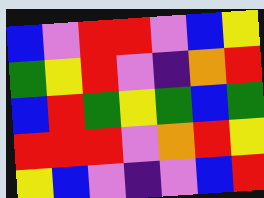[["blue", "violet", "red", "red", "violet", "blue", "yellow"], ["green", "yellow", "red", "violet", "indigo", "orange", "red"], ["blue", "red", "green", "yellow", "green", "blue", "green"], ["red", "red", "red", "violet", "orange", "red", "yellow"], ["yellow", "blue", "violet", "indigo", "violet", "blue", "red"]]